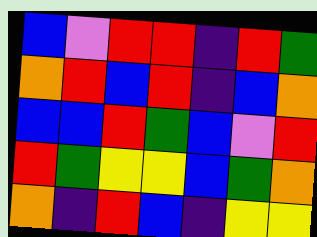[["blue", "violet", "red", "red", "indigo", "red", "green"], ["orange", "red", "blue", "red", "indigo", "blue", "orange"], ["blue", "blue", "red", "green", "blue", "violet", "red"], ["red", "green", "yellow", "yellow", "blue", "green", "orange"], ["orange", "indigo", "red", "blue", "indigo", "yellow", "yellow"]]